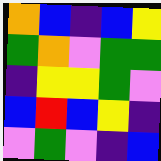[["orange", "blue", "indigo", "blue", "yellow"], ["green", "orange", "violet", "green", "green"], ["indigo", "yellow", "yellow", "green", "violet"], ["blue", "red", "blue", "yellow", "indigo"], ["violet", "green", "violet", "indigo", "blue"]]